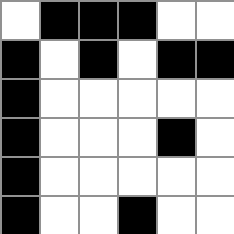[["white", "black", "black", "black", "white", "white"], ["black", "white", "black", "white", "black", "black"], ["black", "white", "white", "white", "white", "white"], ["black", "white", "white", "white", "black", "white"], ["black", "white", "white", "white", "white", "white"], ["black", "white", "white", "black", "white", "white"]]